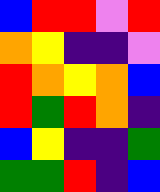[["blue", "red", "red", "violet", "red"], ["orange", "yellow", "indigo", "indigo", "violet"], ["red", "orange", "yellow", "orange", "blue"], ["red", "green", "red", "orange", "indigo"], ["blue", "yellow", "indigo", "indigo", "green"], ["green", "green", "red", "indigo", "blue"]]